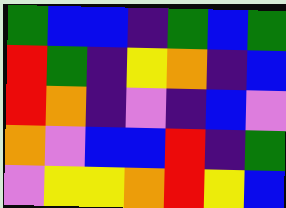[["green", "blue", "blue", "indigo", "green", "blue", "green"], ["red", "green", "indigo", "yellow", "orange", "indigo", "blue"], ["red", "orange", "indigo", "violet", "indigo", "blue", "violet"], ["orange", "violet", "blue", "blue", "red", "indigo", "green"], ["violet", "yellow", "yellow", "orange", "red", "yellow", "blue"]]